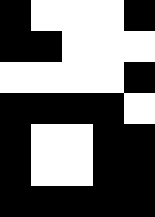[["black", "white", "white", "white", "black"], ["black", "black", "white", "white", "white"], ["white", "white", "white", "white", "black"], ["black", "black", "black", "black", "white"], ["black", "white", "white", "black", "black"], ["black", "white", "white", "black", "black"], ["black", "black", "black", "black", "black"]]